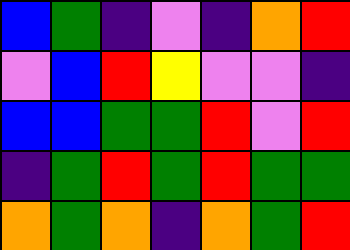[["blue", "green", "indigo", "violet", "indigo", "orange", "red"], ["violet", "blue", "red", "yellow", "violet", "violet", "indigo"], ["blue", "blue", "green", "green", "red", "violet", "red"], ["indigo", "green", "red", "green", "red", "green", "green"], ["orange", "green", "orange", "indigo", "orange", "green", "red"]]